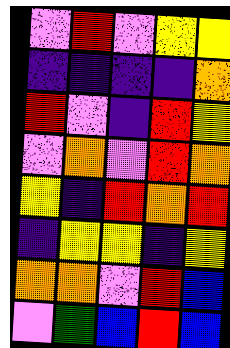[["violet", "red", "violet", "yellow", "yellow"], ["indigo", "indigo", "indigo", "indigo", "orange"], ["red", "violet", "indigo", "red", "yellow"], ["violet", "orange", "violet", "red", "orange"], ["yellow", "indigo", "red", "orange", "red"], ["indigo", "yellow", "yellow", "indigo", "yellow"], ["orange", "orange", "violet", "red", "blue"], ["violet", "green", "blue", "red", "blue"]]